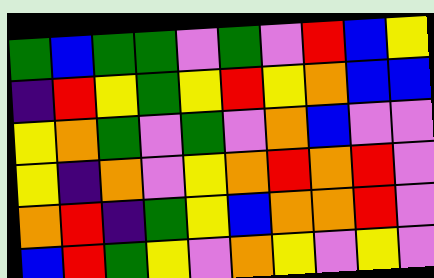[["green", "blue", "green", "green", "violet", "green", "violet", "red", "blue", "yellow"], ["indigo", "red", "yellow", "green", "yellow", "red", "yellow", "orange", "blue", "blue"], ["yellow", "orange", "green", "violet", "green", "violet", "orange", "blue", "violet", "violet"], ["yellow", "indigo", "orange", "violet", "yellow", "orange", "red", "orange", "red", "violet"], ["orange", "red", "indigo", "green", "yellow", "blue", "orange", "orange", "red", "violet"], ["blue", "red", "green", "yellow", "violet", "orange", "yellow", "violet", "yellow", "violet"]]